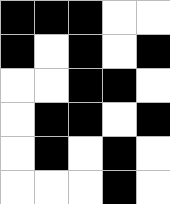[["black", "black", "black", "white", "white"], ["black", "white", "black", "white", "black"], ["white", "white", "black", "black", "white"], ["white", "black", "black", "white", "black"], ["white", "black", "white", "black", "white"], ["white", "white", "white", "black", "white"]]